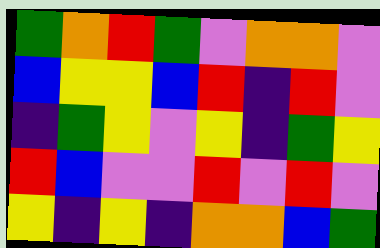[["green", "orange", "red", "green", "violet", "orange", "orange", "violet"], ["blue", "yellow", "yellow", "blue", "red", "indigo", "red", "violet"], ["indigo", "green", "yellow", "violet", "yellow", "indigo", "green", "yellow"], ["red", "blue", "violet", "violet", "red", "violet", "red", "violet"], ["yellow", "indigo", "yellow", "indigo", "orange", "orange", "blue", "green"]]